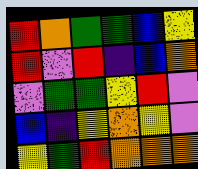[["red", "orange", "green", "green", "blue", "yellow"], ["red", "violet", "red", "indigo", "blue", "orange"], ["violet", "green", "green", "yellow", "red", "violet"], ["blue", "indigo", "yellow", "orange", "yellow", "violet"], ["yellow", "green", "red", "orange", "orange", "orange"]]